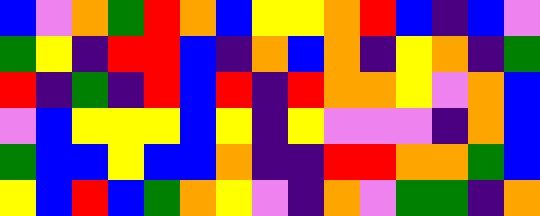[["blue", "violet", "orange", "green", "red", "orange", "blue", "yellow", "yellow", "orange", "red", "blue", "indigo", "blue", "violet"], ["green", "yellow", "indigo", "red", "red", "blue", "indigo", "orange", "blue", "orange", "indigo", "yellow", "orange", "indigo", "green"], ["red", "indigo", "green", "indigo", "red", "blue", "red", "indigo", "red", "orange", "orange", "yellow", "violet", "orange", "blue"], ["violet", "blue", "yellow", "yellow", "yellow", "blue", "yellow", "indigo", "yellow", "violet", "violet", "violet", "indigo", "orange", "blue"], ["green", "blue", "blue", "yellow", "blue", "blue", "orange", "indigo", "indigo", "red", "red", "orange", "orange", "green", "blue"], ["yellow", "blue", "red", "blue", "green", "orange", "yellow", "violet", "indigo", "orange", "violet", "green", "green", "indigo", "orange"]]